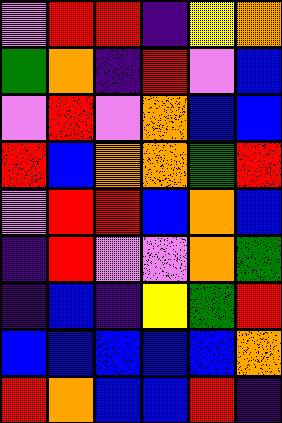[["violet", "red", "red", "indigo", "yellow", "orange"], ["green", "orange", "indigo", "red", "violet", "blue"], ["violet", "red", "violet", "orange", "blue", "blue"], ["red", "blue", "orange", "orange", "green", "red"], ["violet", "red", "red", "blue", "orange", "blue"], ["indigo", "red", "violet", "violet", "orange", "green"], ["indigo", "blue", "indigo", "yellow", "green", "red"], ["blue", "blue", "blue", "blue", "blue", "orange"], ["red", "orange", "blue", "blue", "red", "indigo"]]